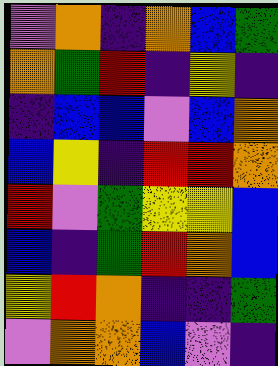[["violet", "orange", "indigo", "orange", "blue", "green"], ["orange", "green", "red", "indigo", "yellow", "indigo"], ["indigo", "blue", "blue", "violet", "blue", "orange"], ["blue", "yellow", "indigo", "red", "red", "orange"], ["red", "violet", "green", "yellow", "yellow", "blue"], ["blue", "indigo", "green", "red", "orange", "blue"], ["yellow", "red", "orange", "indigo", "indigo", "green"], ["violet", "orange", "orange", "blue", "violet", "indigo"]]